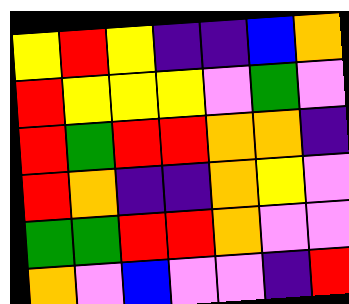[["yellow", "red", "yellow", "indigo", "indigo", "blue", "orange"], ["red", "yellow", "yellow", "yellow", "violet", "green", "violet"], ["red", "green", "red", "red", "orange", "orange", "indigo"], ["red", "orange", "indigo", "indigo", "orange", "yellow", "violet"], ["green", "green", "red", "red", "orange", "violet", "violet"], ["orange", "violet", "blue", "violet", "violet", "indigo", "red"]]